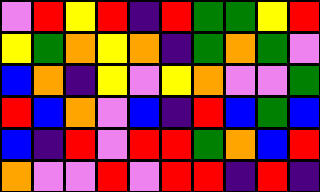[["violet", "red", "yellow", "red", "indigo", "red", "green", "green", "yellow", "red"], ["yellow", "green", "orange", "yellow", "orange", "indigo", "green", "orange", "green", "violet"], ["blue", "orange", "indigo", "yellow", "violet", "yellow", "orange", "violet", "violet", "green"], ["red", "blue", "orange", "violet", "blue", "indigo", "red", "blue", "green", "blue"], ["blue", "indigo", "red", "violet", "red", "red", "green", "orange", "blue", "red"], ["orange", "violet", "violet", "red", "violet", "red", "red", "indigo", "red", "indigo"]]